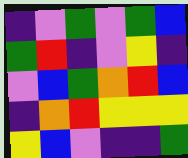[["indigo", "violet", "green", "violet", "green", "blue"], ["green", "red", "indigo", "violet", "yellow", "indigo"], ["violet", "blue", "green", "orange", "red", "blue"], ["indigo", "orange", "red", "yellow", "yellow", "yellow"], ["yellow", "blue", "violet", "indigo", "indigo", "green"]]